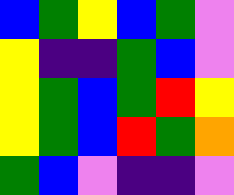[["blue", "green", "yellow", "blue", "green", "violet"], ["yellow", "indigo", "indigo", "green", "blue", "violet"], ["yellow", "green", "blue", "green", "red", "yellow"], ["yellow", "green", "blue", "red", "green", "orange"], ["green", "blue", "violet", "indigo", "indigo", "violet"]]